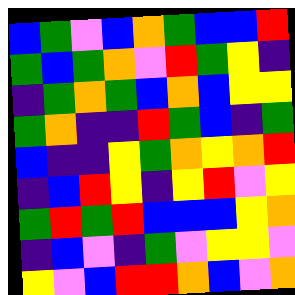[["blue", "green", "violet", "blue", "orange", "green", "blue", "blue", "red"], ["green", "blue", "green", "orange", "violet", "red", "green", "yellow", "indigo"], ["indigo", "green", "orange", "green", "blue", "orange", "blue", "yellow", "yellow"], ["green", "orange", "indigo", "indigo", "red", "green", "blue", "indigo", "green"], ["blue", "indigo", "indigo", "yellow", "green", "orange", "yellow", "orange", "red"], ["indigo", "blue", "red", "yellow", "indigo", "yellow", "red", "violet", "yellow"], ["green", "red", "green", "red", "blue", "blue", "blue", "yellow", "orange"], ["indigo", "blue", "violet", "indigo", "green", "violet", "yellow", "yellow", "violet"], ["yellow", "violet", "blue", "red", "red", "orange", "blue", "violet", "orange"]]